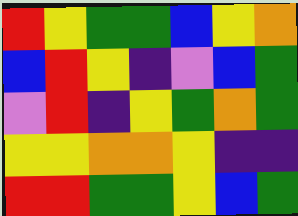[["red", "yellow", "green", "green", "blue", "yellow", "orange"], ["blue", "red", "yellow", "indigo", "violet", "blue", "green"], ["violet", "red", "indigo", "yellow", "green", "orange", "green"], ["yellow", "yellow", "orange", "orange", "yellow", "indigo", "indigo"], ["red", "red", "green", "green", "yellow", "blue", "green"]]